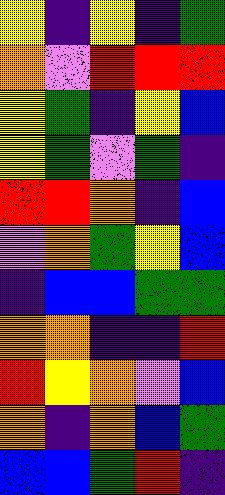[["yellow", "indigo", "yellow", "indigo", "green"], ["orange", "violet", "red", "red", "red"], ["yellow", "green", "indigo", "yellow", "blue"], ["yellow", "green", "violet", "green", "indigo"], ["red", "red", "orange", "indigo", "blue"], ["violet", "orange", "green", "yellow", "blue"], ["indigo", "blue", "blue", "green", "green"], ["orange", "orange", "indigo", "indigo", "red"], ["red", "yellow", "orange", "violet", "blue"], ["orange", "indigo", "orange", "blue", "green"], ["blue", "blue", "green", "red", "indigo"]]